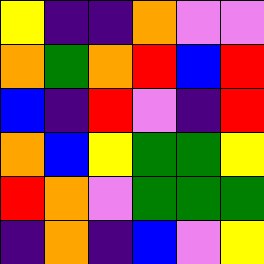[["yellow", "indigo", "indigo", "orange", "violet", "violet"], ["orange", "green", "orange", "red", "blue", "red"], ["blue", "indigo", "red", "violet", "indigo", "red"], ["orange", "blue", "yellow", "green", "green", "yellow"], ["red", "orange", "violet", "green", "green", "green"], ["indigo", "orange", "indigo", "blue", "violet", "yellow"]]